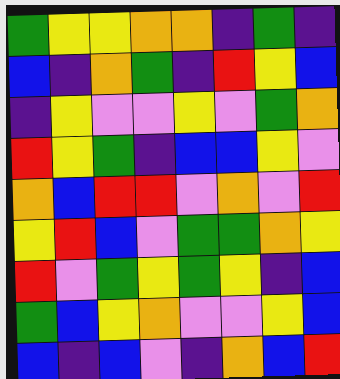[["green", "yellow", "yellow", "orange", "orange", "indigo", "green", "indigo"], ["blue", "indigo", "orange", "green", "indigo", "red", "yellow", "blue"], ["indigo", "yellow", "violet", "violet", "yellow", "violet", "green", "orange"], ["red", "yellow", "green", "indigo", "blue", "blue", "yellow", "violet"], ["orange", "blue", "red", "red", "violet", "orange", "violet", "red"], ["yellow", "red", "blue", "violet", "green", "green", "orange", "yellow"], ["red", "violet", "green", "yellow", "green", "yellow", "indigo", "blue"], ["green", "blue", "yellow", "orange", "violet", "violet", "yellow", "blue"], ["blue", "indigo", "blue", "violet", "indigo", "orange", "blue", "red"]]